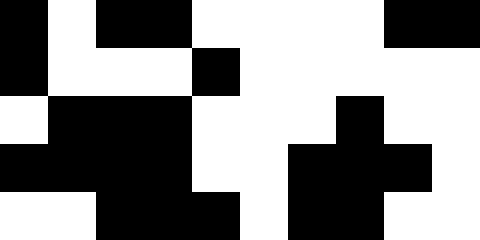[["black", "white", "black", "black", "white", "white", "white", "white", "black", "black"], ["black", "white", "white", "white", "black", "white", "white", "white", "white", "white"], ["white", "black", "black", "black", "white", "white", "white", "black", "white", "white"], ["black", "black", "black", "black", "white", "white", "black", "black", "black", "white"], ["white", "white", "black", "black", "black", "white", "black", "black", "white", "white"]]